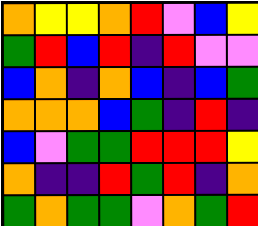[["orange", "yellow", "yellow", "orange", "red", "violet", "blue", "yellow"], ["green", "red", "blue", "red", "indigo", "red", "violet", "violet"], ["blue", "orange", "indigo", "orange", "blue", "indigo", "blue", "green"], ["orange", "orange", "orange", "blue", "green", "indigo", "red", "indigo"], ["blue", "violet", "green", "green", "red", "red", "red", "yellow"], ["orange", "indigo", "indigo", "red", "green", "red", "indigo", "orange"], ["green", "orange", "green", "green", "violet", "orange", "green", "red"]]